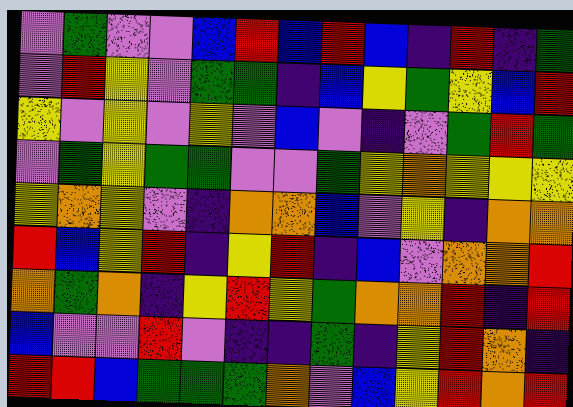[["violet", "green", "violet", "violet", "blue", "red", "blue", "red", "blue", "indigo", "red", "indigo", "green"], ["violet", "red", "yellow", "violet", "green", "green", "indigo", "blue", "yellow", "green", "yellow", "blue", "red"], ["yellow", "violet", "yellow", "violet", "yellow", "violet", "blue", "violet", "indigo", "violet", "green", "red", "green"], ["violet", "green", "yellow", "green", "green", "violet", "violet", "green", "yellow", "orange", "yellow", "yellow", "yellow"], ["yellow", "orange", "yellow", "violet", "indigo", "orange", "orange", "blue", "violet", "yellow", "indigo", "orange", "orange"], ["red", "blue", "yellow", "red", "indigo", "yellow", "red", "indigo", "blue", "violet", "orange", "orange", "red"], ["orange", "green", "orange", "indigo", "yellow", "red", "yellow", "green", "orange", "orange", "red", "indigo", "red"], ["blue", "violet", "violet", "red", "violet", "indigo", "indigo", "green", "indigo", "yellow", "red", "orange", "indigo"], ["red", "red", "blue", "green", "green", "green", "orange", "violet", "blue", "yellow", "red", "orange", "red"]]